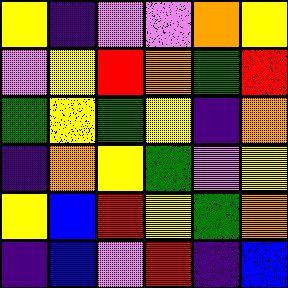[["yellow", "indigo", "violet", "violet", "orange", "yellow"], ["violet", "yellow", "red", "orange", "green", "red"], ["green", "yellow", "green", "yellow", "indigo", "orange"], ["indigo", "orange", "yellow", "green", "violet", "yellow"], ["yellow", "blue", "red", "yellow", "green", "orange"], ["indigo", "blue", "violet", "red", "indigo", "blue"]]